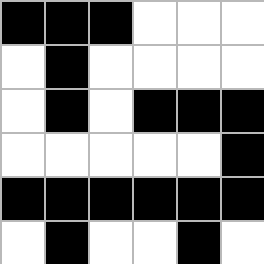[["black", "black", "black", "white", "white", "white"], ["white", "black", "white", "white", "white", "white"], ["white", "black", "white", "black", "black", "black"], ["white", "white", "white", "white", "white", "black"], ["black", "black", "black", "black", "black", "black"], ["white", "black", "white", "white", "black", "white"]]